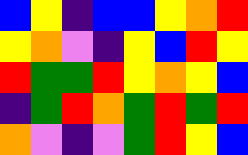[["blue", "yellow", "indigo", "blue", "blue", "yellow", "orange", "red"], ["yellow", "orange", "violet", "indigo", "yellow", "blue", "red", "yellow"], ["red", "green", "green", "red", "yellow", "orange", "yellow", "blue"], ["indigo", "green", "red", "orange", "green", "red", "green", "red"], ["orange", "violet", "indigo", "violet", "green", "red", "yellow", "blue"]]